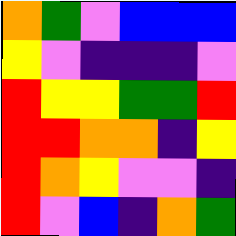[["orange", "green", "violet", "blue", "blue", "blue"], ["yellow", "violet", "indigo", "indigo", "indigo", "violet"], ["red", "yellow", "yellow", "green", "green", "red"], ["red", "red", "orange", "orange", "indigo", "yellow"], ["red", "orange", "yellow", "violet", "violet", "indigo"], ["red", "violet", "blue", "indigo", "orange", "green"]]